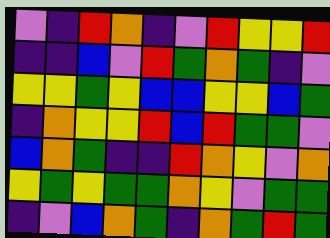[["violet", "indigo", "red", "orange", "indigo", "violet", "red", "yellow", "yellow", "red"], ["indigo", "indigo", "blue", "violet", "red", "green", "orange", "green", "indigo", "violet"], ["yellow", "yellow", "green", "yellow", "blue", "blue", "yellow", "yellow", "blue", "green"], ["indigo", "orange", "yellow", "yellow", "red", "blue", "red", "green", "green", "violet"], ["blue", "orange", "green", "indigo", "indigo", "red", "orange", "yellow", "violet", "orange"], ["yellow", "green", "yellow", "green", "green", "orange", "yellow", "violet", "green", "green"], ["indigo", "violet", "blue", "orange", "green", "indigo", "orange", "green", "red", "green"]]